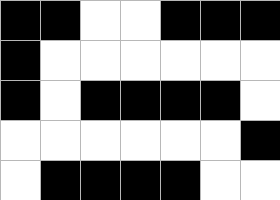[["black", "black", "white", "white", "black", "black", "black"], ["black", "white", "white", "white", "white", "white", "white"], ["black", "white", "black", "black", "black", "black", "white"], ["white", "white", "white", "white", "white", "white", "black"], ["white", "black", "black", "black", "black", "white", "white"]]